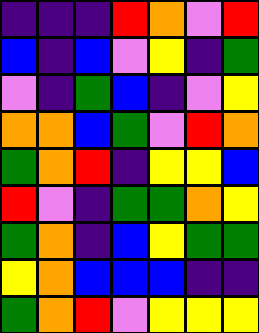[["indigo", "indigo", "indigo", "red", "orange", "violet", "red"], ["blue", "indigo", "blue", "violet", "yellow", "indigo", "green"], ["violet", "indigo", "green", "blue", "indigo", "violet", "yellow"], ["orange", "orange", "blue", "green", "violet", "red", "orange"], ["green", "orange", "red", "indigo", "yellow", "yellow", "blue"], ["red", "violet", "indigo", "green", "green", "orange", "yellow"], ["green", "orange", "indigo", "blue", "yellow", "green", "green"], ["yellow", "orange", "blue", "blue", "blue", "indigo", "indigo"], ["green", "orange", "red", "violet", "yellow", "yellow", "yellow"]]